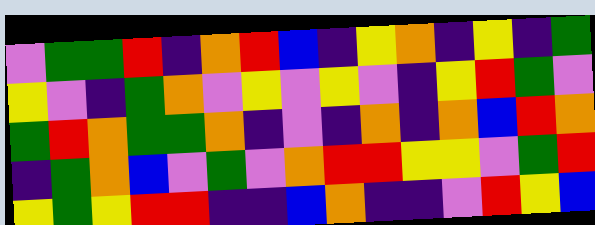[["violet", "green", "green", "red", "indigo", "orange", "red", "blue", "indigo", "yellow", "orange", "indigo", "yellow", "indigo", "green"], ["yellow", "violet", "indigo", "green", "orange", "violet", "yellow", "violet", "yellow", "violet", "indigo", "yellow", "red", "green", "violet"], ["green", "red", "orange", "green", "green", "orange", "indigo", "violet", "indigo", "orange", "indigo", "orange", "blue", "red", "orange"], ["indigo", "green", "orange", "blue", "violet", "green", "violet", "orange", "red", "red", "yellow", "yellow", "violet", "green", "red"], ["yellow", "green", "yellow", "red", "red", "indigo", "indigo", "blue", "orange", "indigo", "indigo", "violet", "red", "yellow", "blue"]]